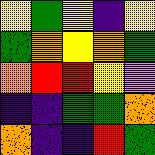[["yellow", "green", "yellow", "indigo", "yellow"], ["green", "orange", "yellow", "orange", "green"], ["orange", "red", "red", "yellow", "violet"], ["indigo", "indigo", "green", "green", "orange"], ["orange", "indigo", "indigo", "red", "green"]]